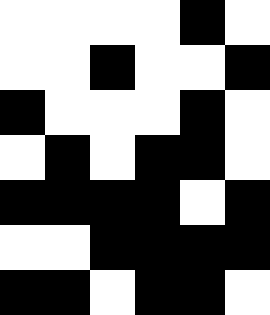[["white", "white", "white", "white", "black", "white"], ["white", "white", "black", "white", "white", "black"], ["black", "white", "white", "white", "black", "white"], ["white", "black", "white", "black", "black", "white"], ["black", "black", "black", "black", "white", "black"], ["white", "white", "black", "black", "black", "black"], ["black", "black", "white", "black", "black", "white"]]